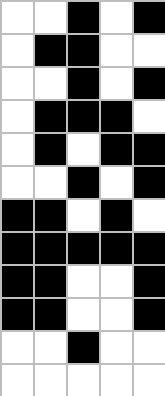[["white", "white", "black", "white", "black"], ["white", "black", "black", "white", "white"], ["white", "white", "black", "white", "black"], ["white", "black", "black", "black", "white"], ["white", "black", "white", "black", "black"], ["white", "white", "black", "white", "black"], ["black", "black", "white", "black", "white"], ["black", "black", "black", "black", "black"], ["black", "black", "white", "white", "black"], ["black", "black", "white", "white", "black"], ["white", "white", "black", "white", "white"], ["white", "white", "white", "white", "white"]]